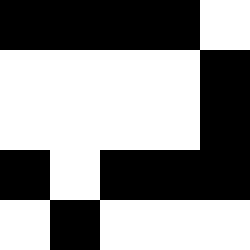[["black", "black", "black", "black", "white"], ["white", "white", "white", "white", "black"], ["white", "white", "white", "white", "black"], ["black", "white", "black", "black", "black"], ["white", "black", "white", "white", "white"]]